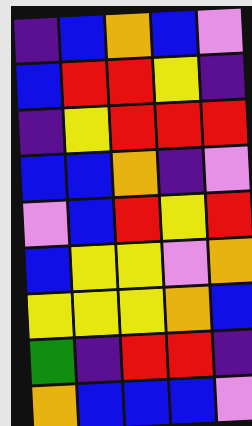[["indigo", "blue", "orange", "blue", "violet"], ["blue", "red", "red", "yellow", "indigo"], ["indigo", "yellow", "red", "red", "red"], ["blue", "blue", "orange", "indigo", "violet"], ["violet", "blue", "red", "yellow", "red"], ["blue", "yellow", "yellow", "violet", "orange"], ["yellow", "yellow", "yellow", "orange", "blue"], ["green", "indigo", "red", "red", "indigo"], ["orange", "blue", "blue", "blue", "violet"]]